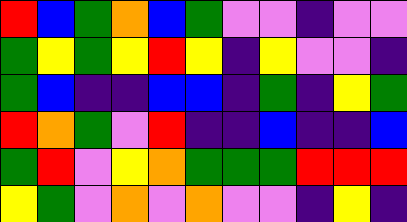[["red", "blue", "green", "orange", "blue", "green", "violet", "violet", "indigo", "violet", "violet"], ["green", "yellow", "green", "yellow", "red", "yellow", "indigo", "yellow", "violet", "violet", "indigo"], ["green", "blue", "indigo", "indigo", "blue", "blue", "indigo", "green", "indigo", "yellow", "green"], ["red", "orange", "green", "violet", "red", "indigo", "indigo", "blue", "indigo", "indigo", "blue"], ["green", "red", "violet", "yellow", "orange", "green", "green", "green", "red", "red", "red"], ["yellow", "green", "violet", "orange", "violet", "orange", "violet", "violet", "indigo", "yellow", "indigo"]]